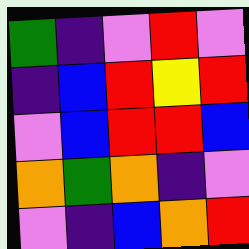[["green", "indigo", "violet", "red", "violet"], ["indigo", "blue", "red", "yellow", "red"], ["violet", "blue", "red", "red", "blue"], ["orange", "green", "orange", "indigo", "violet"], ["violet", "indigo", "blue", "orange", "red"]]